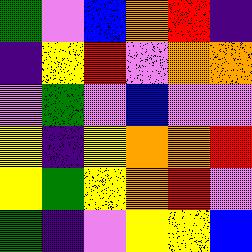[["green", "violet", "blue", "orange", "red", "indigo"], ["indigo", "yellow", "red", "violet", "orange", "orange"], ["violet", "green", "violet", "blue", "violet", "violet"], ["yellow", "indigo", "yellow", "orange", "orange", "red"], ["yellow", "green", "yellow", "orange", "red", "violet"], ["green", "indigo", "violet", "yellow", "yellow", "blue"]]